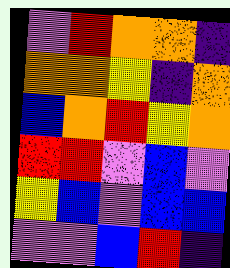[["violet", "red", "orange", "orange", "indigo"], ["orange", "orange", "yellow", "indigo", "orange"], ["blue", "orange", "red", "yellow", "orange"], ["red", "red", "violet", "blue", "violet"], ["yellow", "blue", "violet", "blue", "blue"], ["violet", "violet", "blue", "red", "indigo"]]